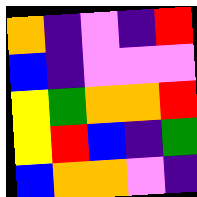[["orange", "indigo", "violet", "indigo", "red"], ["blue", "indigo", "violet", "violet", "violet"], ["yellow", "green", "orange", "orange", "red"], ["yellow", "red", "blue", "indigo", "green"], ["blue", "orange", "orange", "violet", "indigo"]]